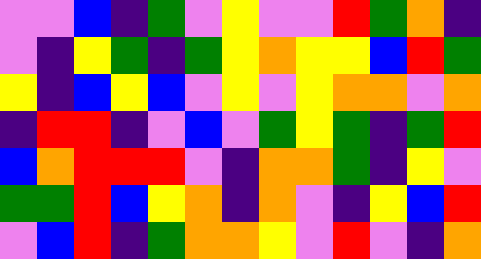[["violet", "violet", "blue", "indigo", "green", "violet", "yellow", "violet", "violet", "red", "green", "orange", "indigo"], ["violet", "indigo", "yellow", "green", "indigo", "green", "yellow", "orange", "yellow", "yellow", "blue", "red", "green"], ["yellow", "indigo", "blue", "yellow", "blue", "violet", "yellow", "violet", "yellow", "orange", "orange", "violet", "orange"], ["indigo", "red", "red", "indigo", "violet", "blue", "violet", "green", "yellow", "green", "indigo", "green", "red"], ["blue", "orange", "red", "red", "red", "violet", "indigo", "orange", "orange", "green", "indigo", "yellow", "violet"], ["green", "green", "red", "blue", "yellow", "orange", "indigo", "orange", "violet", "indigo", "yellow", "blue", "red"], ["violet", "blue", "red", "indigo", "green", "orange", "orange", "yellow", "violet", "red", "violet", "indigo", "orange"]]